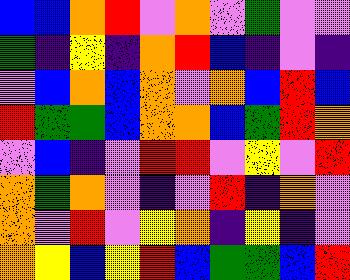[["blue", "blue", "orange", "red", "violet", "orange", "violet", "green", "violet", "violet"], ["green", "indigo", "yellow", "indigo", "orange", "red", "blue", "indigo", "violet", "indigo"], ["violet", "blue", "orange", "blue", "orange", "violet", "orange", "blue", "red", "blue"], ["red", "green", "green", "blue", "orange", "orange", "blue", "green", "red", "orange"], ["violet", "blue", "indigo", "violet", "red", "red", "violet", "yellow", "violet", "red"], ["orange", "green", "orange", "violet", "indigo", "violet", "red", "indigo", "orange", "violet"], ["orange", "violet", "red", "violet", "yellow", "orange", "indigo", "yellow", "indigo", "violet"], ["orange", "yellow", "blue", "yellow", "red", "blue", "green", "green", "blue", "red"]]